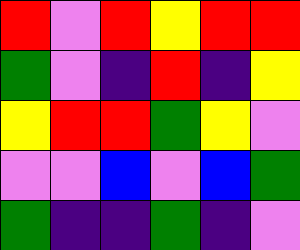[["red", "violet", "red", "yellow", "red", "red"], ["green", "violet", "indigo", "red", "indigo", "yellow"], ["yellow", "red", "red", "green", "yellow", "violet"], ["violet", "violet", "blue", "violet", "blue", "green"], ["green", "indigo", "indigo", "green", "indigo", "violet"]]